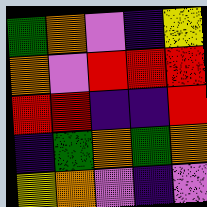[["green", "orange", "violet", "indigo", "yellow"], ["orange", "violet", "red", "red", "red"], ["red", "red", "indigo", "indigo", "red"], ["indigo", "green", "orange", "green", "orange"], ["yellow", "orange", "violet", "indigo", "violet"]]